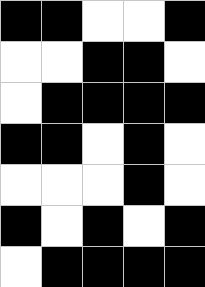[["black", "black", "white", "white", "black"], ["white", "white", "black", "black", "white"], ["white", "black", "black", "black", "black"], ["black", "black", "white", "black", "white"], ["white", "white", "white", "black", "white"], ["black", "white", "black", "white", "black"], ["white", "black", "black", "black", "black"]]